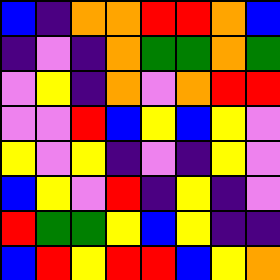[["blue", "indigo", "orange", "orange", "red", "red", "orange", "blue"], ["indigo", "violet", "indigo", "orange", "green", "green", "orange", "green"], ["violet", "yellow", "indigo", "orange", "violet", "orange", "red", "red"], ["violet", "violet", "red", "blue", "yellow", "blue", "yellow", "violet"], ["yellow", "violet", "yellow", "indigo", "violet", "indigo", "yellow", "violet"], ["blue", "yellow", "violet", "red", "indigo", "yellow", "indigo", "violet"], ["red", "green", "green", "yellow", "blue", "yellow", "indigo", "indigo"], ["blue", "red", "yellow", "red", "red", "blue", "yellow", "orange"]]